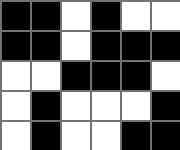[["black", "black", "white", "black", "white", "white"], ["black", "black", "white", "black", "black", "black"], ["white", "white", "black", "black", "black", "white"], ["white", "black", "white", "white", "white", "black"], ["white", "black", "white", "white", "black", "black"]]